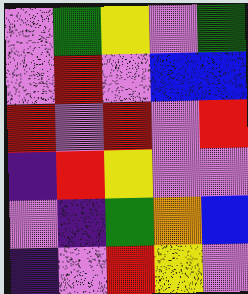[["violet", "green", "yellow", "violet", "green"], ["violet", "red", "violet", "blue", "blue"], ["red", "violet", "red", "violet", "red"], ["indigo", "red", "yellow", "violet", "violet"], ["violet", "indigo", "green", "orange", "blue"], ["indigo", "violet", "red", "yellow", "violet"]]